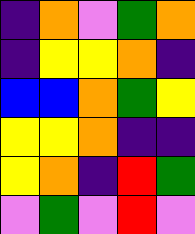[["indigo", "orange", "violet", "green", "orange"], ["indigo", "yellow", "yellow", "orange", "indigo"], ["blue", "blue", "orange", "green", "yellow"], ["yellow", "yellow", "orange", "indigo", "indigo"], ["yellow", "orange", "indigo", "red", "green"], ["violet", "green", "violet", "red", "violet"]]